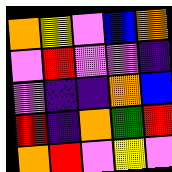[["orange", "yellow", "violet", "blue", "orange"], ["violet", "red", "violet", "violet", "indigo"], ["violet", "indigo", "indigo", "orange", "blue"], ["red", "indigo", "orange", "green", "red"], ["orange", "red", "violet", "yellow", "violet"]]